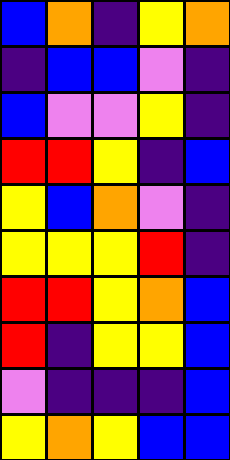[["blue", "orange", "indigo", "yellow", "orange"], ["indigo", "blue", "blue", "violet", "indigo"], ["blue", "violet", "violet", "yellow", "indigo"], ["red", "red", "yellow", "indigo", "blue"], ["yellow", "blue", "orange", "violet", "indigo"], ["yellow", "yellow", "yellow", "red", "indigo"], ["red", "red", "yellow", "orange", "blue"], ["red", "indigo", "yellow", "yellow", "blue"], ["violet", "indigo", "indigo", "indigo", "blue"], ["yellow", "orange", "yellow", "blue", "blue"]]